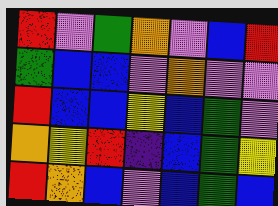[["red", "violet", "green", "orange", "violet", "blue", "red"], ["green", "blue", "blue", "violet", "orange", "violet", "violet"], ["red", "blue", "blue", "yellow", "blue", "green", "violet"], ["orange", "yellow", "red", "indigo", "blue", "green", "yellow"], ["red", "orange", "blue", "violet", "blue", "green", "blue"]]